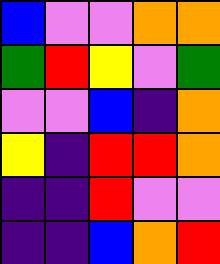[["blue", "violet", "violet", "orange", "orange"], ["green", "red", "yellow", "violet", "green"], ["violet", "violet", "blue", "indigo", "orange"], ["yellow", "indigo", "red", "red", "orange"], ["indigo", "indigo", "red", "violet", "violet"], ["indigo", "indigo", "blue", "orange", "red"]]